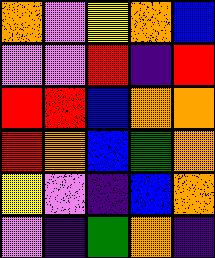[["orange", "violet", "yellow", "orange", "blue"], ["violet", "violet", "red", "indigo", "red"], ["red", "red", "blue", "orange", "orange"], ["red", "orange", "blue", "green", "orange"], ["yellow", "violet", "indigo", "blue", "orange"], ["violet", "indigo", "green", "orange", "indigo"]]